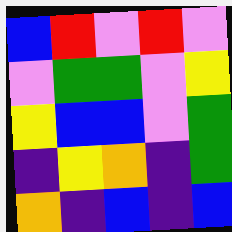[["blue", "red", "violet", "red", "violet"], ["violet", "green", "green", "violet", "yellow"], ["yellow", "blue", "blue", "violet", "green"], ["indigo", "yellow", "orange", "indigo", "green"], ["orange", "indigo", "blue", "indigo", "blue"]]